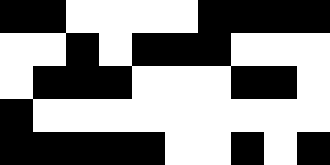[["black", "black", "white", "white", "white", "white", "black", "black", "black", "black"], ["white", "white", "black", "white", "black", "black", "black", "white", "white", "white"], ["white", "black", "black", "black", "white", "white", "white", "black", "black", "white"], ["black", "white", "white", "white", "white", "white", "white", "white", "white", "white"], ["black", "black", "black", "black", "black", "white", "white", "black", "white", "black"]]